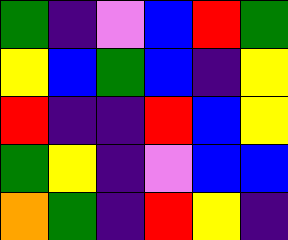[["green", "indigo", "violet", "blue", "red", "green"], ["yellow", "blue", "green", "blue", "indigo", "yellow"], ["red", "indigo", "indigo", "red", "blue", "yellow"], ["green", "yellow", "indigo", "violet", "blue", "blue"], ["orange", "green", "indigo", "red", "yellow", "indigo"]]